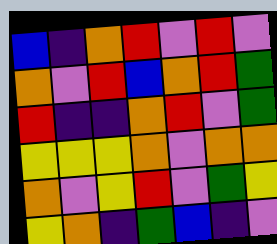[["blue", "indigo", "orange", "red", "violet", "red", "violet"], ["orange", "violet", "red", "blue", "orange", "red", "green"], ["red", "indigo", "indigo", "orange", "red", "violet", "green"], ["yellow", "yellow", "yellow", "orange", "violet", "orange", "orange"], ["orange", "violet", "yellow", "red", "violet", "green", "yellow"], ["yellow", "orange", "indigo", "green", "blue", "indigo", "violet"]]